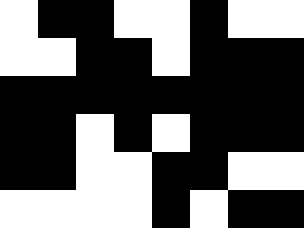[["white", "black", "black", "white", "white", "black", "white", "white"], ["white", "white", "black", "black", "white", "black", "black", "black"], ["black", "black", "black", "black", "black", "black", "black", "black"], ["black", "black", "white", "black", "white", "black", "black", "black"], ["black", "black", "white", "white", "black", "black", "white", "white"], ["white", "white", "white", "white", "black", "white", "black", "black"]]